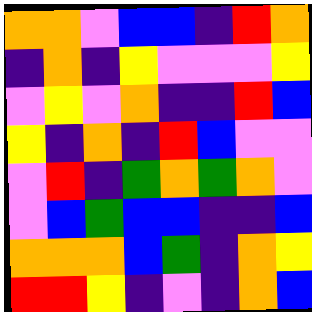[["orange", "orange", "violet", "blue", "blue", "indigo", "red", "orange"], ["indigo", "orange", "indigo", "yellow", "violet", "violet", "violet", "yellow"], ["violet", "yellow", "violet", "orange", "indigo", "indigo", "red", "blue"], ["yellow", "indigo", "orange", "indigo", "red", "blue", "violet", "violet"], ["violet", "red", "indigo", "green", "orange", "green", "orange", "violet"], ["violet", "blue", "green", "blue", "blue", "indigo", "indigo", "blue"], ["orange", "orange", "orange", "blue", "green", "indigo", "orange", "yellow"], ["red", "red", "yellow", "indigo", "violet", "indigo", "orange", "blue"]]